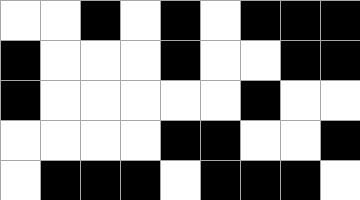[["white", "white", "black", "white", "black", "white", "black", "black", "black"], ["black", "white", "white", "white", "black", "white", "white", "black", "black"], ["black", "white", "white", "white", "white", "white", "black", "white", "white"], ["white", "white", "white", "white", "black", "black", "white", "white", "black"], ["white", "black", "black", "black", "white", "black", "black", "black", "white"]]